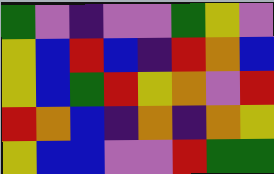[["green", "violet", "indigo", "violet", "violet", "green", "yellow", "violet"], ["yellow", "blue", "red", "blue", "indigo", "red", "orange", "blue"], ["yellow", "blue", "green", "red", "yellow", "orange", "violet", "red"], ["red", "orange", "blue", "indigo", "orange", "indigo", "orange", "yellow"], ["yellow", "blue", "blue", "violet", "violet", "red", "green", "green"]]